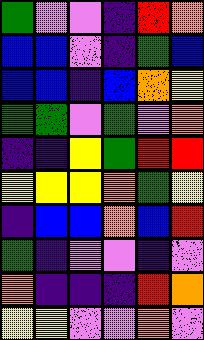[["green", "violet", "violet", "indigo", "red", "orange"], ["blue", "blue", "violet", "indigo", "green", "blue"], ["blue", "blue", "indigo", "blue", "orange", "yellow"], ["green", "green", "violet", "green", "violet", "orange"], ["indigo", "indigo", "yellow", "green", "red", "red"], ["yellow", "yellow", "yellow", "orange", "green", "yellow"], ["indigo", "blue", "blue", "orange", "blue", "red"], ["green", "indigo", "violet", "violet", "indigo", "violet"], ["orange", "indigo", "indigo", "indigo", "red", "orange"], ["yellow", "yellow", "violet", "violet", "orange", "violet"]]